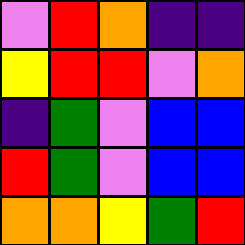[["violet", "red", "orange", "indigo", "indigo"], ["yellow", "red", "red", "violet", "orange"], ["indigo", "green", "violet", "blue", "blue"], ["red", "green", "violet", "blue", "blue"], ["orange", "orange", "yellow", "green", "red"]]